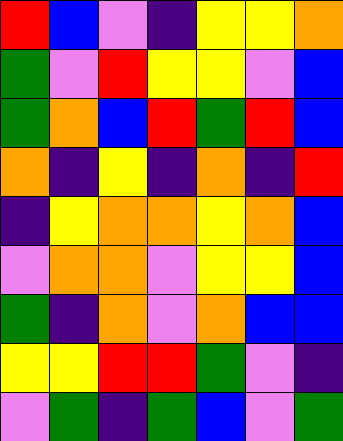[["red", "blue", "violet", "indigo", "yellow", "yellow", "orange"], ["green", "violet", "red", "yellow", "yellow", "violet", "blue"], ["green", "orange", "blue", "red", "green", "red", "blue"], ["orange", "indigo", "yellow", "indigo", "orange", "indigo", "red"], ["indigo", "yellow", "orange", "orange", "yellow", "orange", "blue"], ["violet", "orange", "orange", "violet", "yellow", "yellow", "blue"], ["green", "indigo", "orange", "violet", "orange", "blue", "blue"], ["yellow", "yellow", "red", "red", "green", "violet", "indigo"], ["violet", "green", "indigo", "green", "blue", "violet", "green"]]